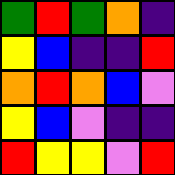[["green", "red", "green", "orange", "indigo"], ["yellow", "blue", "indigo", "indigo", "red"], ["orange", "red", "orange", "blue", "violet"], ["yellow", "blue", "violet", "indigo", "indigo"], ["red", "yellow", "yellow", "violet", "red"]]